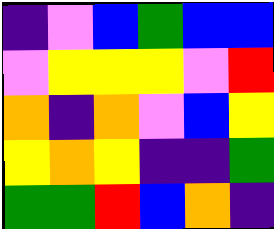[["indigo", "violet", "blue", "green", "blue", "blue"], ["violet", "yellow", "yellow", "yellow", "violet", "red"], ["orange", "indigo", "orange", "violet", "blue", "yellow"], ["yellow", "orange", "yellow", "indigo", "indigo", "green"], ["green", "green", "red", "blue", "orange", "indigo"]]